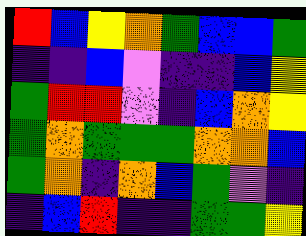[["red", "blue", "yellow", "orange", "green", "blue", "blue", "green"], ["indigo", "indigo", "blue", "violet", "indigo", "indigo", "blue", "yellow"], ["green", "red", "red", "violet", "indigo", "blue", "orange", "yellow"], ["green", "orange", "green", "green", "green", "orange", "orange", "blue"], ["green", "orange", "indigo", "orange", "blue", "green", "violet", "indigo"], ["indigo", "blue", "red", "indigo", "indigo", "green", "green", "yellow"]]